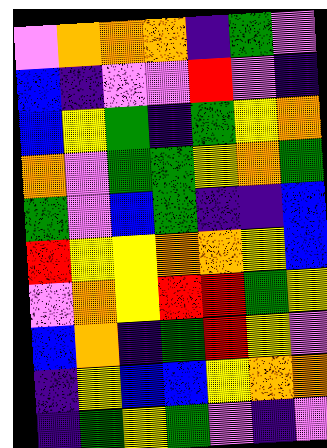[["violet", "orange", "orange", "orange", "indigo", "green", "violet"], ["blue", "indigo", "violet", "violet", "red", "violet", "indigo"], ["blue", "yellow", "green", "indigo", "green", "yellow", "orange"], ["orange", "violet", "green", "green", "yellow", "orange", "green"], ["green", "violet", "blue", "green", "indigo", "indigo", "blue"], ["red", "yellow", "yellow", "orange", "orange", "yellow", "blue"], ["violet", "orange", "yellow", "red", "red", "green", "yellow"], ["blue", "orange", "indigo", "green", "red", "yellow", "violet"], ["indigo", "yellow", "blue", "blue", "yellow", "orange", "orange"], ["indigo", "green", "yellow", "green", "violet", "indigo", "violet"]]